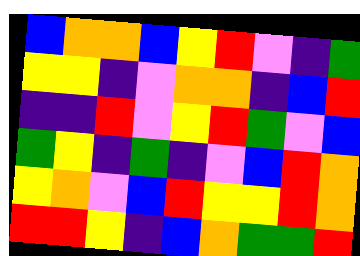[["blue", "orange", "orange", "blue", "yellow", "red", "violet", "indigo", "green"], ["yellow", "yellow", "indigo", "violet", "orange", "orange", "indigo", "blue", "red"], ["indigo", "indigo", "red", "violet", "yellow", "red", "green", "violet", "blue"], ["green", "yellow", "indigo", "green", "indigo", "violet", "blue", "red", "orange"], ["yellow", "orange", "violet", "blue", "red", "yellow", "yellow", "red", "orange"], ["red", "red", "yellow", "indigo", "blue", "orange", "green", "green", "red"]]